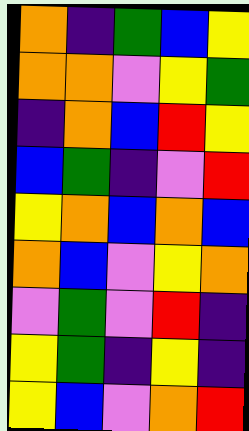[["orange", "indigo", "green", "blue", "yellow"], ["orange", "orange", "violet", "yellow", "green"], ["indigo", "orange", "blue", "red", "yellow"], ["blue", "green", "indigo", "violet", "red"], ["yellow", "orange", "blue", "orange", "blue"], ["orange", "blue", "violet", "yellow", "orange"], ["violet", "green", "violet", "red", "indigo"], ["yellow", "green", "indigo", "yellow", "indigo"], ["yellow", "blue", "violet", "orange", "red"]]